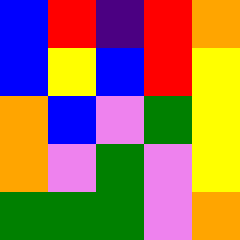[["blue", "red", "indigo", "red", "orange"], ["blue", "yellow", "blue", "red", "yellow"], ["orange", "blue", "violet", "green", "yellow"], ["orange", "violet", "green", "violet", "yellow"], ["green", "green", "green", "violet", "orange"]]